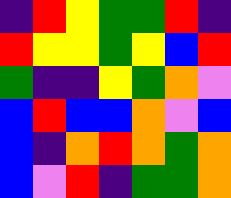[["indigo", "red", "yellow", "green", "green", "red", "indigo"], ["red", "yellow", "yellow", "green", "yellow", "blue", "red"], ["green", "indigo", "indigo", "yellow", "green", "orange", "violet"], ["blue", "red", "blue", "blue", "orange", "violet", "blue"], ["blue", "indigo", "orange", "red", "orange", "green", "orange"], ["blue", "violet", "red", "indigo", "green", "green", "orange"]]